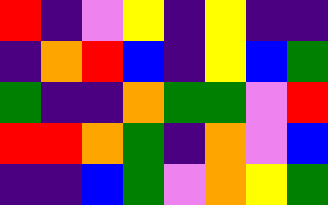[["red", "indigo", "violet", "yellow", "indigo", "yellow", "indigo", "indigo"], ["indigo", "orange", "red", "blue", "indigo", "yellow", "blue", "green"], ["green", "indigo", "indigo", "orange", "green", "green", "violet", "red"], ["red", "red", "orange", "green", "indigo", "orange", "violet", "blue"], ["indigo", "indigo", "blue", "green", "violet", "orange", "yellow", "green"]]